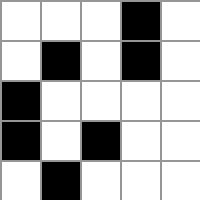[["white", "white", "white", "black", "white"], ["white", "black", "white", "black", "white"], ["black", "white", "white", "white", "white"], ["black", "white", "black", "white", "white"], ["white", "black", "white", "white", "white"]]